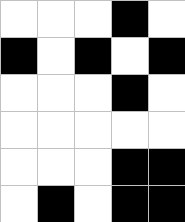[["white", "white", "white", "black", "white"], ["black", "white", "black", "white", "black"], ["white", "white", "white", "black", "white"], ["white", "white", "white", "white", "white"], ["white", "white", "white", "black", "black"], ["white", "black", "white", "black", "black"]]